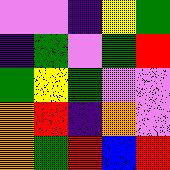[["violet", "violet", "indigo", "yellow", "green"], ["indigo", "green", "violet", "green", "red"], ["green", "yellow", "green", "violet", "violet"], ["orange", "red", "indigo", "orange", "violet"], ["orange", "green", "red", "blue", "red"]]